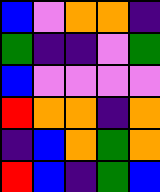[["blue", "violet", "orange", "orange", "indigo"], ["green", "indigo", "indigo", "violet", "green"], ["blue", "violet", "violet", "violet", "violet"], ["red", "orange", "orange", "indigo", "orange"], ["indigo", "blue", "orange", "green", "orange"], ["red", "blue", "indigo", "green", "blue"]]